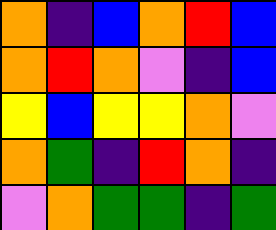[["orange", "indigo", "blue", "orange", "red", "blue"], ["orange", "red", "orange", "violet", "indigo", "blue"], ["yellow", "blue", "yellow", "yellow", "orange", "violet"], ["orange", "green", "indigo", "red", "orange", "indigo"], ["violet", "orange", "green", "green", "indigo", "green"]]